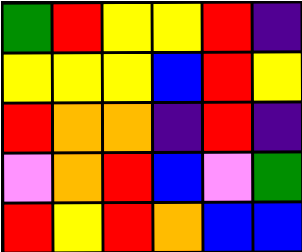[["green", "red", "yellow", "yellow", "red", "indigo"], ["yellow", "yellow", "yellow", "blue", "red", "yellow"], ["red", "orange", "orange", "indigo", "red", "indigo"], ["violet", "orange", "red", "blue", "violet", "green"], ["red", "yellow", "red", "orange", "blue", "blue"]]